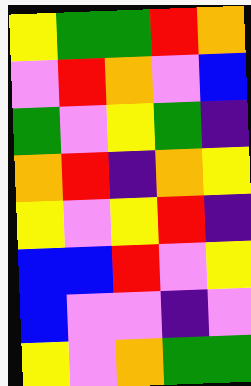[["yellow", "green", "green", "red", "orange"], ["violet", "red", "orange", "violet", "blue"], ["green", "violet", "yellow", "green", "indigo"], ["orange", "red", "indigo", "orange", "yellow"], ["yellow", "violet", "yellow", "red", "indigo"], ["blue", "blue", "red", "violet", "yellow"], ["blue", "violet", "violet", "indigo", "violet"], ["yellow", "violet", "orange", "green", "green"]]